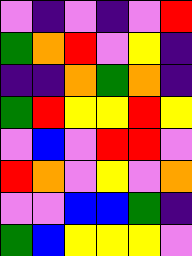[["violet", "indigo", "violet", "indigo", "violet", "red"], ["green", "orange", "red", "violet", "yellow", "indigo"], ["indigo", "indigo", "orange", "green", "orange", "indigo"], ["green", "red", "yellow", "yellow", "red", "yellow"], ["violet", "blue", "violet", "red", "red", "violet"], ["red", "orange", "violet", "yellow", "violet", "orange"], ["violet", "violet", "blue", "blue", "green", "indigo"], ["green", "blue", "yellow", "yellow", "yellow", "violet"]]